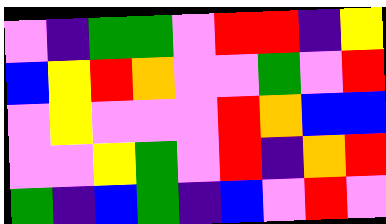[["violet", "indigo", "green", "green", "violet", "red", "red", "indigo", "yellow"], ["blue", "yellow", "red", "orange", "violet", "violet", "green", "violet", "red"], ["violet", "yellow", "violet", "violet", "violet", "red", "orange", "blue", "blue"], ["violet", "violet", "yellow", "green", "violet", "red", "indigo", "orange", "red"], ["green", "indigo", "blue", "green", "indigo", "blue", "violet", "red", "violet"]]